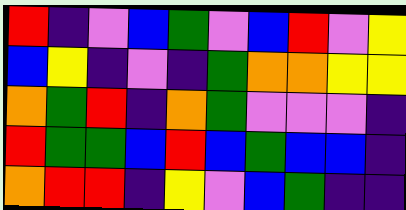[["red", "indigo", "violet", "blue", "green", "violet", "blue", "red", "violet", "yellow"], ["blue", "yellow", "indigo", "violet", "indigo", "green", "orange", "orange", "yellow", "yellow"], ["orange", "green", "red", "indigo", "orange", "green", "violet", "violet", "violet", "indigo"], ["red", "green", "green", "blue", "red", "blue", "green", "blue", "blue", "indigo"], ["orange", "red", "red", "indigo", "yellow", "violet", "blue", "green", "indigo", "indigo"]]